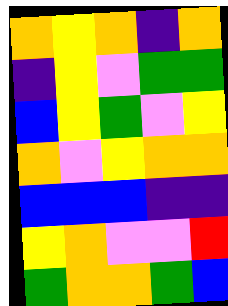[["orange", "yellow", "orange", "indigo", "orange"], ["indigo", "yellow", "violet", "green", "green"], ["blue", "yellow", "green", "violet", "yellow"], ["orange", "violet", "yellow", "orange", "orange"], ["blue", "blue", "blue", "indigo", "indigo"], ["yellow", "orange", "violet", "violet", "red"], ["green", "orange", "orange", "green", "blue"]]